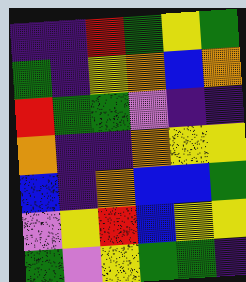[["indigo", "indigo", "red", "green", "yellow", "green"], ["green", "indigo", "yellow", "orange", "blue", "orange"], ["red", "green", "green", "violet", "indigo", "indigo"], ["orange", "indigo", "indigo", "orange", "yellow", "yellow"], ["blue", "indigo", "orange", "blue", "blue", "green"], ["violet", "yellow", "red", "blue", "yellow", "yellow"], ["green", "violet", "yellow", "green", "green", "indigo"]]